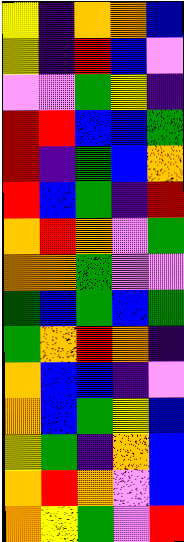[["yellow", "indigo", "orange", "orange", "blue"], ["yellow", "indigo", "red", "blue", "violet"], ["violet", "violet", "green", "yellow", "indigo"], ["red", "red", "blue", "blue", "green"], ["red", "indigo", "green", "blue", "orange"], ["red", "blue", "green", "indigo", "red"], ["orange", "red", "orange", "violet", "green"], ["orange", "orange", "green", "violet", "violet"], ["green", "blue", "green", "blue", "green"], ["green", "orange", "red", "orange", "indigo"], ["orange", "blue", "blue", "indigo", "violet"], ["orange", "blue", "green", "yellow", "blue"], ["yellow", "green", "indigo", "orange", "blue"], ["orange", "red", "orange", "violet", "blue"], ["orange", "yellow", "green", "violet", "red"]]